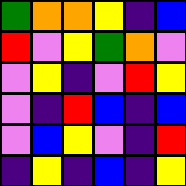[["green", "orange", "orange", "yellow", "indigo", "blue"], ["red", "violet", "yellow", "green", "orange", "violet"], ["violet", "yellow", "indigo", "violet", "red", "yellow"], ["violet", "indigo", "red", "blue", "indigo", "blue"], ["violet", "blue", "yellow", "violet", "indigo", "red"], ["indigo", "yellow", "indigo", "blue", "indigo", "yellow"]]